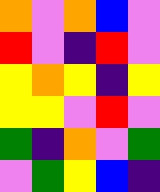[["orange", "violet", "orange", "blue", "violet"], ["red", "violet", "indigo", "red", "violet"], ["yellow", "orange", "yellow", "indigo", "yellow"], ["yellow", "yellow", "violet", "red", "violet"], ["green", "indigo", "orange", "violet", "green"], ["violet", "green", "yellow", "blue", "indigo"]]